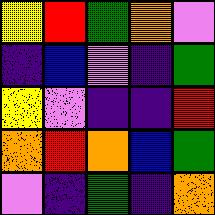[["yellow", "red", "green", "orange", "violet"], ["indigo", "blue", "violet", "indigo", "green"], ["yellow", "violet", "indigo", "indigo", "red"], ["orange", "red", "orange", "blue", "green"], ["violet", "indigo", "green", "indigo", "orange"]]